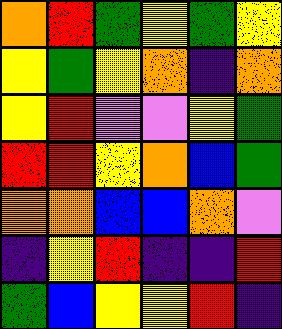[["orange", "red", "green", "yellow", "green", "yellow"], ["yellow", "green", "yellow", "orange", "indigo", "orange"], ["yellow", "red", "violet", "violet", "yellow", "green"], ["red", "red", "yellow", "orange", "blue", "green"], ["orange", "orange", "blue", "blue", "orange", "violet"], ["indigo", "yellow", "red", "indigo", "indigo", "red"], ["green", "blue", "yellow", "yellow", "red", "indigo"]]